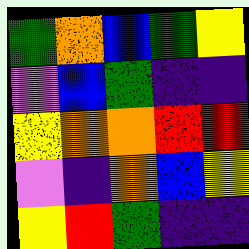[["green", "orange", "blue", "green", "yellow"], ["violet", "blue", "green", "indigo", "indigo"], ["yellow", "orange", "orange", "red", "red"], ["violet", "indigo", "orange", "blue", "yellow"], ["yellow", "red", "green", "indigo", "indigo"]]